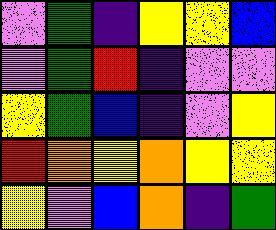[["violet", "green", "indigo", "yellow", "yellow", "blue"], ["violet", "green", "red", "indigo", "violet", "violet"], ["yellow", "green", "blue", "indigo", "violet", "yellow"], ["red", "orange", "yellow", "orange", "yellow", "yellow"], ["yellow", "violet", "blue", "orange", "indigo", "green"]]